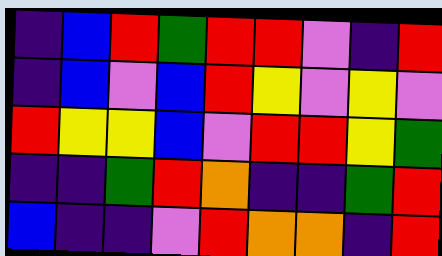[["indigo", "blue", "red", "green", "red", "red", "violet", "indigo", "red"], ["indigo", "blue", "violet", "blue", "red", "yellow", "violet", "yellow", "violet"], ["red", "yellow", "yellow", "blue", "violet", "red", "red", "yellow", "green"], ["indigo", "indigo", "green", "red", "orange", "indigo", "indigo", "green", "red"], ["blue", "indigo", "indigo", "violet", "red", "orange", "orange", "indigo", "red"]]